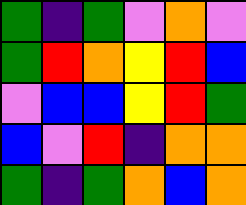[["green", "indigo", "green", "violet", "orange", "violet"], ["green", "red", "orange", "yellow", "red", "blue"], ["violet", "blue", "blue", "yellow", "red", "green"], ["blue", "violet", "red", "indigo", "orange", "orange"], ["green", "indigo", "green", "orange", "blue", "orange"]]